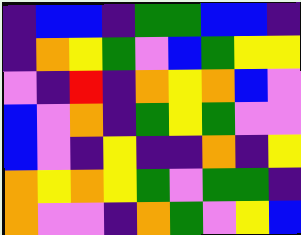[["indigo", "blue", "blue", "indigo", "green", "green", "blue", "blue", "indigo"], ["indigo", "orange", "yellow", "green", "violet", "blue", "green", "yellow", "yellow"], ["violet", "indigo", "red", "indigo", "orange", "yellow", "orange", "blue", "violet"], ["blue", "violet", "orange", "indigo", "green", "yellow", "green", "violet", "violet"], ["blue", "violet", "indigo", "yellow", "indigo", "indigo", "orange", "indigo", "yellow"], ["orange", "yellow", "orange", "yellow", "green", "violet", "green", "green", "indigo"], ["orange", "violet", "violet", "indigo", "orange", "green", "violet", "yellow", "blue"]]